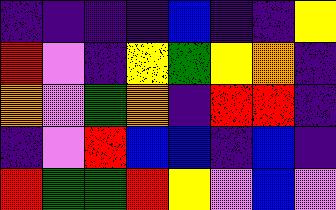[["indigo", "indigo", "indigo", "indigo", "blue", "indigo", "indigo", "yellow"], ["red", "violet", "indigo", "yellow", "green", "yellow", "orange", "indigo"], ["orange", "violet", "green", "orange", "indigo", "red", "red", "indigo"], ["indigo", "violet", "red", "blue", "blue", "indigo", "blue", "indigo"], ["red", "green", "green", "red", "yellow", "violet", "blue", "violet"]]